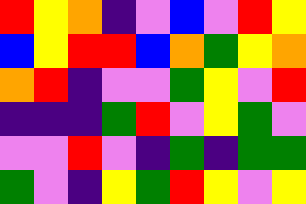[["red", "yellow", "orange", "indigo", "violet", "blue", "violet", "red", "yellow"], ["blue", "yellow", "red", "red", "blue", "orange", "green", "yellow", "orange"], ["orange", "red", "indigo", "violet", "violet", "green", "yellow", "violet", "red"], ["indigo", "indigo", "indigo", "green", "red", "violet", "yellow", "green", "violet"], ["violet", "violet", "red", "violet", "indigo", "green", "indigo", "green", "green"], ["green", "violet", "indigo", "yellow", "green", "red", "yellow", "violet", "yellow"]]